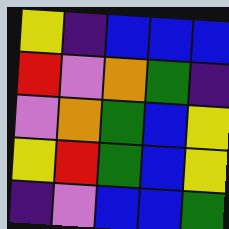[["yellow", "indigo", "blue", "blue", "blue"], ["red", "violet", "orange", "green", "indigo"], ["violet", "orange", "green", "blue", "yellow"], ["yellow", "red", "green", "blue", "yellow"], ["indigo", "violet", "blue", "blue", "green"]]